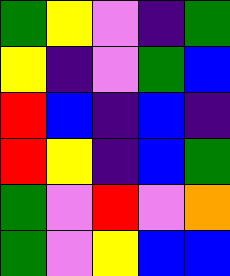[["green", "yellow", "violet", "indigo", "green"], ["yellow", "indigo", "violet", "green", "blue"], ["red", "blue", "indigo", "blue", "indigo"], ["red", "yellow", "indigo", "blue", "green"], ["green", "violet", "red", "violet", "orange"], ["green", "violet", "yellow", "blue", "blue"]]